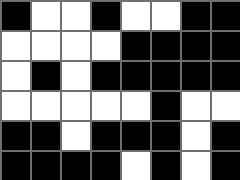[["black", "white", "white", "black", "white", "white", "black", "black"], ["white", "white", "white", "white", "black", "black", "black", "black"], ["white", "black", "white", "black", "black", "black", "black", "black"], ["white", "white", "white", "white", "white", "black", "white", "white"], ["black", "black", "white", "black", "black", "black", "white", "black"], ["black", "black", "black", "black", "white", "black", "white", "black"]]